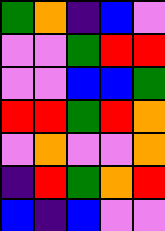[["green", "orange", "indigo", "blue", "violet"], ["violet", "violet", "green", "red", "red"], ["violet", "violet", "blue", "blue", "green"], ["red", "red", "green", "red", "orange"], ["violet", "orange", "violet", "violet", "orange"], ["indigo", "red", "green", "orange", "red"], ["blue", "indigo", "blue", "violet", "violet"]]